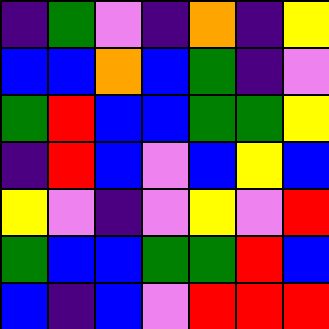[["indigo", "green", "violet", "indigo", "orange", "indigo", "yellow"], ["blue", "blue", "orange", "blue", "green", "indigo", "violet"], ["green", "red", "blue", "blue", "green", "green", "yellow"], ["indigo", "red", "blue", "violet", "blue", "yellow", "blue"], ["yellow", "violet", "indigo", "violet", "yellow", "violet", "red"], ["green", "blue", "blue", "green", "green", "red", "blue"], ["blue", "indigo", "blue", "violet", "red", "red", "red"]]